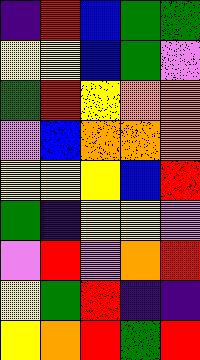[["indigo", "red", "blue", "green", "green"], ["yellow", "yellow", "blue", "green", "violet"], ["green", "red", "yellow", "orange", "orange"], ["violet", "blue", "orange", "orange", "orange"], ["yellow", "yellow", "yellow", "blue", "red"], ["green", "indigo", "yellow", "yellow", "violet"], ["violet", "red", "violet", "orange", "red"], ["yellow", "green", "red", "indigo", "indigo"], ["yellow", "orange", "red", "green", "red"]]